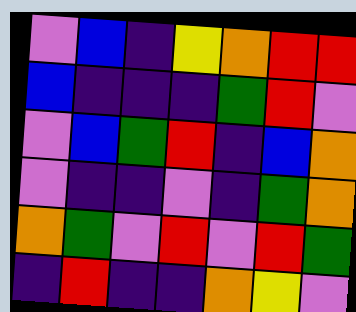[["violet", "blue", "indigo", "yellow", "orange", "red", "red"], ["blue", "indigo", "indigo", "indigo", "green", "red", "violet"], ["violet", "blue", "green", "red", "indigo", "blue", "orange"], ["violet", "indigo", "indigo", "violet", "indigo", "green", "orange"], ["orange", "green", "violet", "red", "violet", "red", "green"], ["indigo", "red", "indigo", "indigo", "orange", "yellow", "violet"]]